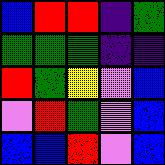[["blue", "red", "red", "indigo", "green"], ["green", "green", "green", "indigo", "indigo"], ["red", "green", "yellow", "violet", "blue"], ["violet", "red", "green", "violet", "blue"], ["blue", "blue", "red", "violet", "blue"]]